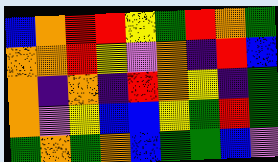[["blue", "orange", "red", "red", "yellow", "green", "red", "orange", "green"], ["orange", "orange", "red", "yellow", "violet", "orange", "indigo", "red", "blue"], ["orange", "indigo", "orange", "indigo", "red", "orange", "yellow", "indigo", "green"], ["orange", "violet", "yellow", "blue", "blue", "yellow", "green", "red", "green"], ["green", "orange", "green", "orange", "blue", "green", "green", "blue", "violet"]]